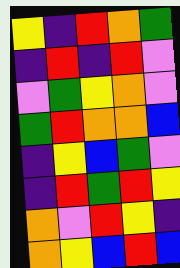[["yellow", "indigo", "red", "orange", "green"], ["indigo", "red", "indigo", "red", "violet"], ["violet", "green", "yellow", "orange", "violet"], ["green", "red", "orange", "orange", "blue"], ["indigo", "yellow", "blue", "green", "violet"], ["indigo", "red", "green", "red", "yellow"], ["orange", "violet", "red", "yellow", "indigo"], ["orange", "yellow", "blue", "red", "blue"]]